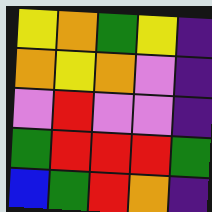[["yellow", "orange", "green", "yellow", "indigo"], ["orange", "yellow", "orange", "violet", "indigo"], ["violet", "red", "violet", "violet", "indigo"], ["green", "red", "red", "red", "green"], ["blue", "green", "red", "orange", "indigo"]]